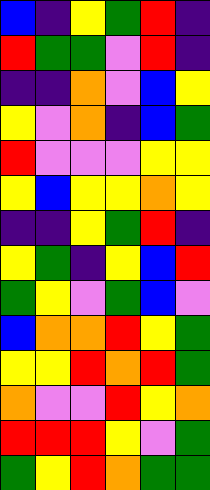[["blue", "indigo", "yellow", "green", "red", "indigo"], ["red", "green", "green", "violet", "red", "indigo"], ["indigo", "indigo", "orange", "violet", "blue", "yellow"], ["yellow", "violet", "orange", "indigo", "blue", "green"], ["red", "violet", "violet", "violet", "yellow", "yellow"], ["yellow", "blue", "yellow", "yellow", "orange", "yellow"], ["indigo", "indigo", "yellow", "green", "red", "indigo"], ["yellow", "green", "indigo", "yellow", "blue", "red"], ["green", "yellow", "violet", "green", "blue", "violet"], ["blue", "orange", "orange", "red", "yellow", "green"], ["yellow", "yellow", "red", "orange", "red", "green"], ["orange", "violet", "violet", "red", "yellow", "orange"], ["red", "red", "red", "yellow", "violet", "green"], ["green", "yellow", "red", "orange", "green", "green"]]